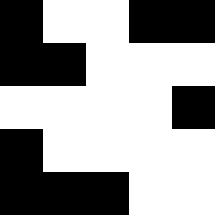[["black", "white", "white", "black", "black"], ["black", "black", "white", "white", "white"], ["white", "white", "white", "white", "black"], ["black", "white", "white", "white", "white"], ["black", "black", "black", "white", "white"]]